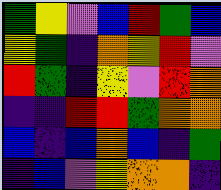[["green", "yellow", "violet", "blue", "red", "green", "blue"], ["yellow", "green", "indigo", "orange", "yellow", "red", "violet"], ["red", "green", "indigo", "yellow", "violet", "red", "orange"], ["indigo", "indigo", "red", "red", "green", "orange", "orange"], ["blue", "indigo", "blue", "orange", "blue", "indigo", "green"], ["indigo", "blue", "violet", "yellow", "orange", "orange", "indigo"]]